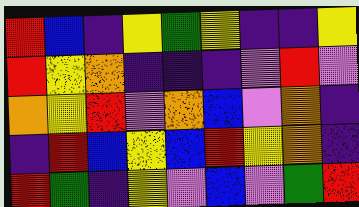[["red", "blue", "indigo", "yellow", "green", "yellow", "indigo", "indigo", "yellow"], ["red", "yellow", "orange", "indigo", "indigo", "indigo", "violet", "red", "violet"], ["orange", "yellow", "red", "violet", "orange", "blue", "violet", "orange", "indigo"], ["indigo", "red", "blue", "yellow", "blue", "red", "yellow", "orange", "indigo"], ["red", "green", "indigo", "yellow", "violet", "blue", "violet", "green", "red"]]